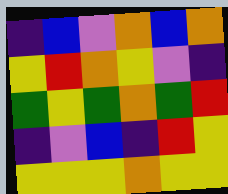[["indigo", "blue", "violet", "orange", "blue", "orange"], ["yellow", "red", "orange", "yellow", "violet", "indigo"], ["green", "yellow", "green", "orange", "green", "red"], ["indigo", "violet", "blue", "indigo", "red", "yellow"], ["yellow", "yellow", "yellow", "orange", "yellow", "yellow"]]